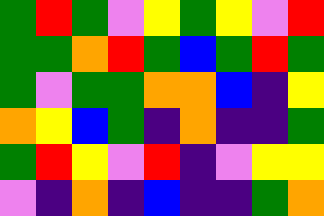[["green", "red", "green", "violet", "yellow", "green", "yellow", "violet", "red"], ["green", "green", "orange", "red", "green", "blue", "green", "red", "green"], ["green", "violet", "green", "green", "orange", "orange", "blue", "indigo", "yellow"], ["orange", "yellow", "blue", "green", "indigo", "orange", "indigo", "indigo", "green"], ["green", "red", "yellow", "violet", "red", "indigo", "violet", "yellow", "yellow"], ["violet", "indigo", "orange", "indigo", "blue", "indigo", "indigo", "green", "orange"]]